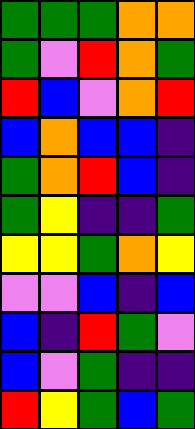[["green", "green", "green", "orange", "orange"], ["green", "violet", "red", "orange", "green"], ["red", "blue", "violet", "orange", "red"], ["blue", "orange", "blue", "blue", "indigo"], ["green", "orange", "red", "blue", "indigo"], ["green", "yellow", "indigo", "indigo", "green"], ["yellow", "yellow", "green", "orange", "yellow"], ["violet", "violet", "blue", "indigo", "blue"], ["blue", "indigo", "red", "green", "violet"], ["blue", "violet", "green", "indigo", "indigo"], ["red", "yellow", "green", "blue", "green"]]